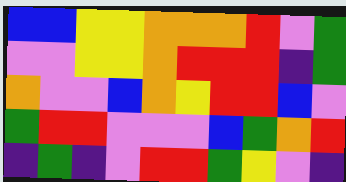[["blue", "blue", "yellow", "yellow", "orange", "orange", "orange", "red", "violet", "green"], ["violet", "violet", "yellow", "yellow", "orange", "red", "red", "red", "indigo", "green"], ["orange", "violet", "violet", "blue", "orange", "yellow", "red", "red", "blue", "violet"], ["green", "red", "red", "violet", "violet", "violet", "blue", "green", "orange", "red"], ["indigo", "green", "indigo", "violet", "red", "red", "green", "yellow", "violet", "indigo"]]